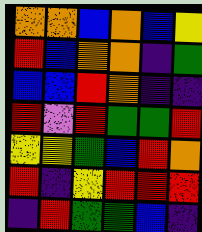[["orange", "orange", "blue", "orange", "blue", "yellow"], ["red", "blue", "orange", "orange", "indigo", "green"], ["blue", "blue", "red", "orange", "indigo", "indigo"], ["red", "violet", "red", "green", "green", "red"], ["yellow", "yellow", "green", "blue", "red", "orange"], ["red", "indigo", "yellow", "red", "red", "red"], ["indigo", "red", "green", "green", "blue", "indigo"]]